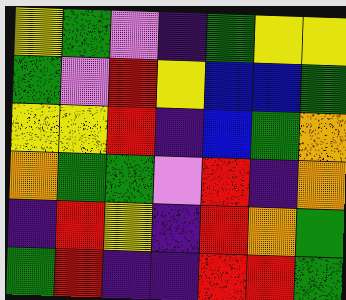[["yellow", "green", "violet", "indigo", "green", "yellow", "yellow"], ["green", "violet", "red", "yellow", "blue", "blue", "green"], ["yellow", "yellow", "red", "indigo", "blue", "green", "orange"], ["orange", "green", "green", "violet", "red", "indigo", "orange"], ["indigo", "red", "yellow", "indigo", "red", "orange", "green"], ["green", "red", "indigo", "indigo", "red", "red", "green"]]